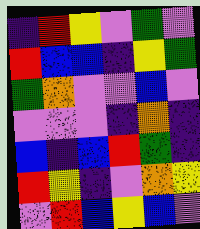[["indigo", "red", "yellow", "violet", "green", "violet"], ["red", "blue", "blue", "indigo", "yellow", "green"], ["green", "orange", "violet", "violet", "blue", "violet"], ["violet", "violet", "violet", "indigo", "orange", "indigo"], ["blue", "indigo", "blue", "red", "green", "indigo"], ["red", "yellow", "indigo", "violet", "orange", "yellow"], ["violet", "red", "blue", "yellow", "blue", "violet"]]